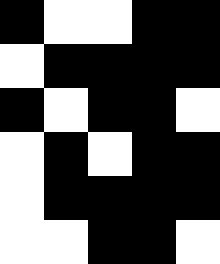[["black", "white", "white", "black", "black"], ["white", "black", "black", "black", "black"], ["black", "white", "black", "black", "white"], ["white", "black", "white", "black", "black"], ["white", "black", "black", "black", "black"], ["white", "white", "black", "black", "white"]]